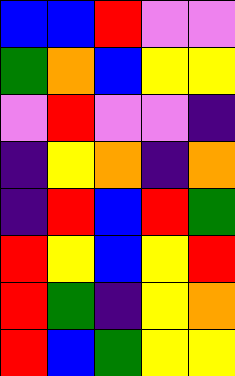[["blue", "blue", "red", "violet", "violet"], ["green", "orange", "blue", "yellow", "yellow"], ["violet", "red", "violet", "violet", "indigo"], ["indigo", "yellow", "orange", "indigo", "orange"], ["indigo", "red", "blue", "red", "green"], ["red", "yellow", "blue", "yellow", "red"], ["red", "green", "indigo", "yellow", "orange"], ["red", "blue", "green", "yellow", "yellow"]]